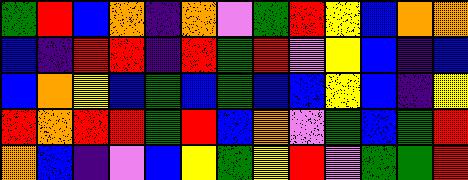[["green", "red", "blue", "orange", "indigo", "orange", "violet", "green", "red", "yellow", "blue", "orange", "orange"], ["blue", "indigo", "red", "red", "indigo", "red", "green", "red", "violet", "yellow", "blue", "indigo", "blue"], ["blue", "orange", "yellow", "blue", "green", "blue", "green", "blue", "blue", "yellow", "blue", "indigo", "yellow"], ["red", "orange", "red", "red", "green", "red", "blue", "orange", "violet", "green", "blue", "green", "red"], ["orange", "blue", "indigo", "violet", "blue", "yellow", "green", "yellow", "red", "violet", "green", "green", "red"]]